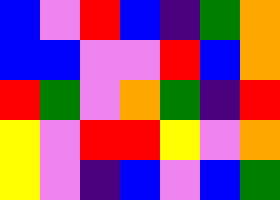[["blue", "violet", "red", "blue", "indigo", "green", "orange"], ["blue", "blue", "violet", "violet", "red", "blue", "orange"], ["red", "green", "violet", "orange", "green", "indigo", "red"], ["yellow", "violet", "red", "red", "yellow", "violet", "orange"], ["yellow", "violet", "indigo", "blue", "violet", "blue", "green"]]